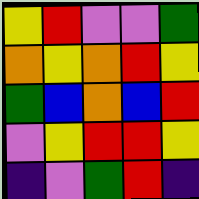[["yellow", "red", "violet", "violet", "green"], ["orange", "yellow", "orange", "red", "yellow"], ["green", "blue", "orange", "blue", "red"], ["violet", "yellow", "red", "red", "yellow"], ["indigo", "violet", "green", "red", "indigo"]]